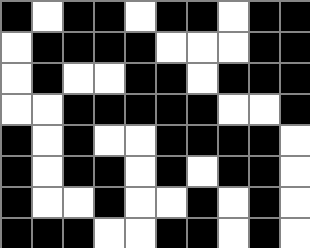[["black", "white", "black", "black", "white", "black", "black", "white", "black", "black"], ["white", "black", "black", "black", "black", "white", "white", "white", "black", "black"], ["white", "black", "white", "white", "black", "black", "white", "black", "black", "black"], ["white", "white", "black", "black", "black", "black", "black", "white", "white", "black"], ["black", "white", "black", "white", "white", "black", "black", "black", "black", "white"], ["black", "white", "black", "black", "white", "black", "white", "black", "black", "white"], ["black", "white", "white", "black", "white", "white", "black", "white", "black", "white"], ["black", "black", "black", "white", "white", "black", "black", "white", "black", "white"]]